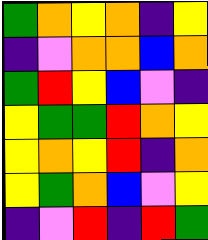[["green", "orange", "yellow", "orange", "indigo", "yellow"], ["indigo", "violet", "orange", "orange", "blue", "orange"], ["green", "red", "yellow", "blue", "violet", "indigo"], ["yellow", "green", "green", "red", "orange", "yellow"], ["yellow", "orange", "yellow", "red", "indigo", "orange"], ["yellow", "green", "orange", "blue", "violet", "yellow"], ["indigo", "violet", "red", "indigo", "red", "green"]]